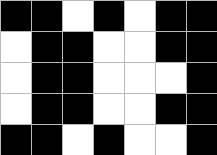[["black", "black", "white", "black", "white", "black", "black"], ["white", "black", "black", "white", "white", "black", "black"], ["white", "black", "black", "white", "white", "white", "black"], ["white", "black", "black", "white", "white", "black", "black"], ["black", "black", "white", "black", "white", "white", "black"]]